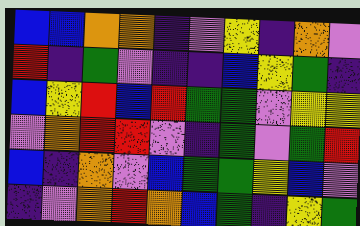[["blue", "blue", "orange", "orange", "indigo", "violet", "yellow", "indigo", "orange", "violet"], ["red", "indigo", "green", "violet", "indigo", "indigo", "blue", "yellow", "green", "indigo"], ["blue", "yellow", "red", "blue", "red", "green", "green", "violet", "yellow", "yellow"], ["violet", "orange", "red", "red", "violet", "indigo", "green", "violet", "green", "red"], ["blue", "indigo", "orange", "violet", "blue", "green", "green", "yellow", "blue", "violet"], ["indigo", "violet", "orange", "red", "orange", "blue", "green", "indigo", "yellow", "green"]]